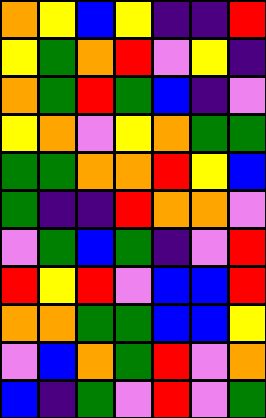[["orange", "yellow", "blue", "yellow", "indigo", "indigo", "red"], ["yellow", "green", "orange", "red", "violet", "yellow", "indigo"], ["orange", "green", "red", "green", "blue", "indigo", "violet"], ["yellow", "orange", "violet", "yellow", "orange", "green", "green"], ["green", "green", "orange", "orange", "red", "yellow", "blue"], ["green", "indigo", "indigo", "red", "orange", "orange", "violet"], ["violet", "green", "blue", "green", "indigo", "violet", "red"], ["red", "yellow", "red", "violet", "blue", "blue", "red"], ["orange", "orange", "green", "green", "blue", "blue", "yellow"], ["violet", "blue", "orange", "green", "red", "violet", "orange"], ["blue", "indigo", "green", "violet", "red", "violet", "green"]]